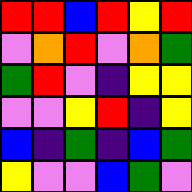[["red", "red", "blue", "red", "yellow", "red"], ["violet", "orange", "red", "violet", "orange", "green"], ["green", "red", "violet", "indigo", "yellow", "yellow"], ["violet", "violet", "yellow", "red", "indigo", "yellow"], ["blue", "indigo", "green", "indigo", "blue", "green"], ["yellow", "violet", "violet", "blue", "green", "violet"]]